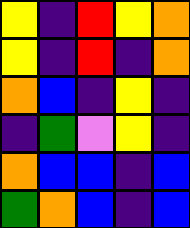[["yellow", "indigo", "red", "yellow", "orange"], ["yellow", "indigo", "red", "indigo", "orange"], ["orange", "blue", "indigo", "yellow", "indigo"], ["indigo", "green", "violet", "yellow", "indigo"], ["orange", "blue", "blue", "indigo", "blue"], ["green", "orange", "blue", "indigo", "blue"]]